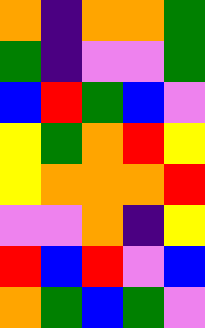[["orange", "indigo", "orange", "orange", "green"], ["green", "indigo", "violet", "violet", "green"], ["blue", "red", "green", "blue", "violet"], ["yellow", "green", "orange", "red", "yellow"], ["yellow", "orange", "orange", "orange", "red"], ["violet", "violet", "orange", "indigo", "yellow"], ["red", "blue", "red", "violet", "blue"], ["orange", "green", "blue", "green", "violet"]]